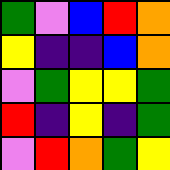[["green", "violet", "blue", "red", "orange"], ["yellow", "indigo", "indigo", "blue", "orange"], ["violet", "green", "yellow", "yellow", "green"], ["red", "indigo", "yellow", "indigo", "green"], ["violet", "red", "orange", "green", "yellow"]]